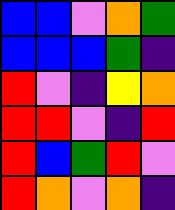[["blue", "blue", "violet", "orange", "green"], ["blue", "blue", "blue", "green", "indigo"], ["red", "violet", "indigo", "yellow", "orange"], ["red", "red", "violet", "indigo", "red"], ["red", "blue", "green", "red", "violet"], ["red", "orange", "violet", "orange", "indigo"]]